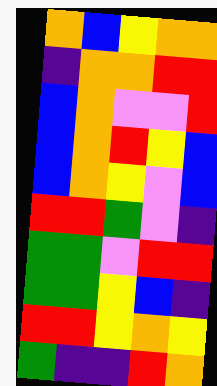[["orange", "blue", "yellow", "orange", "orange"], ["indigo", "orange", "orange", "red", "red"], ["blue", "orange", "violet", "violet", "red"], ["blue", "orange", "red", "yellow", "blue"], ["blue", "orange", "yellow", "violet", "blue"], ["red", "red", "green", "violet", "indigo"], ["green", "green", "violet", "red", "red"], ["green", "green", "yellow", "blue", "indigo"], ["red", "red", "yellow", "orange", "yellow"], ["green", "indigo", "indigo", "red", "orange"]]